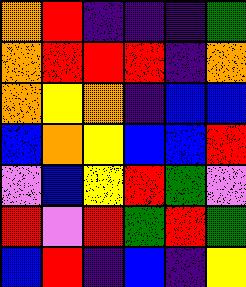[["orange", "red", "indigo", "indigo", "indigo", "green"], ["orange", "red", "red", "red", "indigo", "orange"], ["orange", "yellow", "orange", "indigo", "blue", "blue"], ["blue", "orange", "yellow", "blue", "blue", "red"], ["violet", "blue", "yellow", "red", "green", "violet"], ["red", "violet", "red", "green", "red", "green"], ["blue", "red", "indigo", "blue", "indigo", "yellow"]]